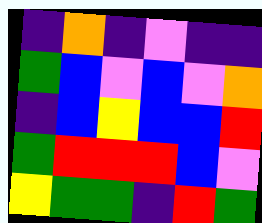[["indigo", "orange", "indigo", "violet", "indigo", "indigo"], ["green", "blue", "violet", "blue", "violet", "orange"], ["indigo", "blue", "yellow", "blue", "blue", "red"], ["green", "red", "red", "red", "blue", "violet"], ["yellow", "green", "green", "indigo", "red", "green"]]